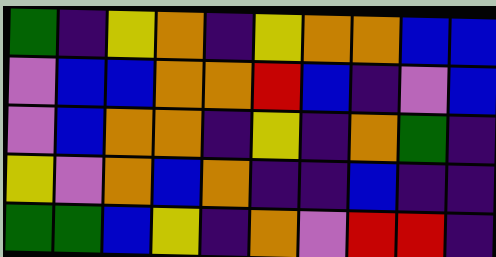[["green", "indigo", "yellow", "orange", "indigo", "yellow", "orange", "orange", "blue", "blue"], ["violet", "blue", "blue", "orange", "orange", "red", "blue", "indigo", "violet", "blue"], ["violet", "blue", "orange", "orange", "indigo", "yellow", "indigo", "orange", "green", "indigo"], ["yellow", "violet", "orange", "blue", "orange", "indigo", "indigo", "blue", "indigo", "indigo"], ["green", "green", "blue", "yellow", "indigo", "orange", "violet", "red", "red", "indigo"]]